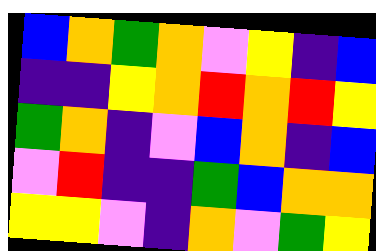[["blue", "orange", "green", "orange", "violet", "yellow", "indigo", "blue"], ["indigo", "indigo", "yellow", "orange", "red", "orange", "red", "yellow"], ["green", "orange", "indigo", "violet", "blue", "orange", "indigo", "blue"], ["violet", "red", "indigo", "indigo", "green", "blue", "orange", "orange"], ["yellow", "yellow", "violet", "indigo", "orange", "violet", "green", "yellow"]]